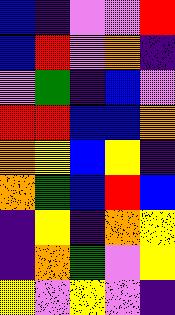[["blue", "indigo", "violet", "violet", "red"], ["blue", "red", "violet", "orange", "indigo"], ["violet", "green", "indigo", "blue", "violet"], ["red", "red", "blue", "blue", "orange"], ["orange", "yellow", "blue", "yellow", "indigo"], ["orange", "green", "blue", "red", "blue"], ["indigo", "yellow", "indigo", "orange", "yellow"], ["indigo", "orange", "green", "violet", "yellow"], ["yellow", "violet", "yellow", "violet", "indigo"]]